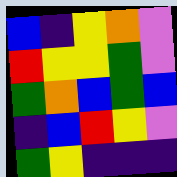[["blue", "indigo", "yellow", "orange", "violet"], ["red", "yellow", "yellow", "green", "violet"], ["green", "orange", "blue", "green", "blue"], ["indigo", "blue", "red", "yellow", "violet"], ["green", "yellow", "indigo", "indigo", "indigo"]]